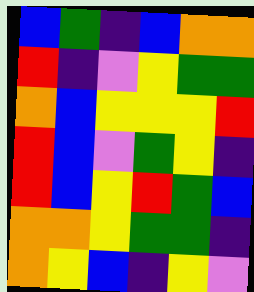[["blue", "green", "indigo", "blue", "orange", "orange"], ["red", "indigo", "violet", "yellow", "green", "green"], ["orange", "blue", "yellow", "yellow", "yellow", "red"], ["red", "blue", "violet", "green", "yellow", "indigo"], ["red", "blue", "yellow", "red", "green", "blue"], ["orange", "orange", "yellow", "green", "green", "indigo"], ["orange", "yellow", "blue", "indigo", "yellow", "violet"]]